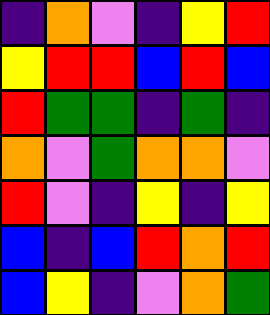[["indigo", "orange", "violet", "indigo", "yellow", "red"], ["yellow", "red", "red", "blue", "red", "blue"], ["red", "green", "green", "indigo", "green", "indigo"], ["orange", "violet", "green", "orange", "orange", "violet"], ["red", "violet", "indigo", "yellow", "indigo", "yellow"], ["blue", "indigo", "blue", "red", "orange", "red"], ["blue", "yellow", "indigo", "violet", "orange", "green"]]